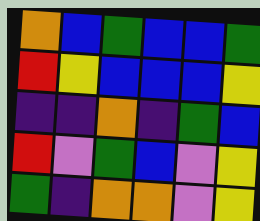[["orange", "blue", "green", "blue", "blue", "green"], ["red", "yellow", "blue", "blue", "blue", "yellow"], ["indigo", "indigo", "orange", "indigo", "green", "blue"], ["red", "violet", "green", "blue", "violet", "yellow"], ["green", "indigo", "orange", "orange", "violet", "yellow"]]